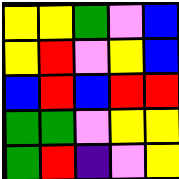[["yellow", "yellow", "green", "violet", "blue"], ["yellow", "red", "violet", "yellow", "blue"], ["blue", "red", "blue", "red", "red"], ["green", "green", "violet", "yellow", "yellow"], ["green", "red", "indigo", "violet", "yellow"]]